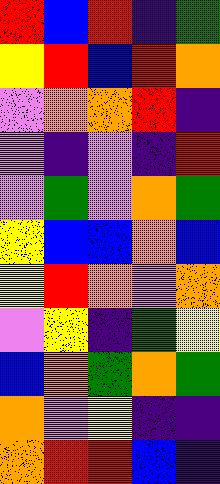[["red", "blue", "red", "indigo", "green"], ["yellow", "red", "blue", "red", "orange"], ["violet", "orange", "orange", "red", "indigo"], ["violet", "indigo", "violet", "indigo", "red"], ["violet", "green", "violet", "orange", "green"], ["yellow", "blue", "blue", "orange", "blue"], ["yellow", "red", "orange", "violet", "orange"], ["violet", "yellow", "indigo", "green", "yellow"], ["blue", "orange", "green", "orange", "green"], ["orange", "violet", "yellow", "indigo", "indigo"], ["orange", "red", "red", "blue", "indigo"]]